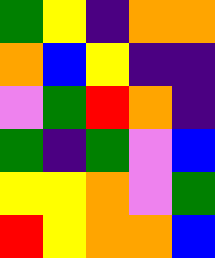[["green", "yellow", "indigo", "orange", "orange"], ["orange", "blue", "yellow", "indigo", "indigo"], ["violet", "green", "red", "orange", "indigo"], ["green", "indigo", "green", "violet", "blue"], ["yellow", "yellow", "orange", "violet", "green"], ["red", "yellow", "orange", "orange", "blue"]]